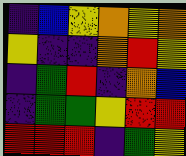[["indigo", "blue", "yellow", "orange", "yellow", "orange"], ["yellow", "indigo", "indigo", "orange", "red", "yellow"], ["indigo", "green", "red", "indigo", "orange", "blue"], ["indigo", "green", "green", "yellow", "red", "red"], ["red", "red", "red", "indigo", "green", "yellow"]]